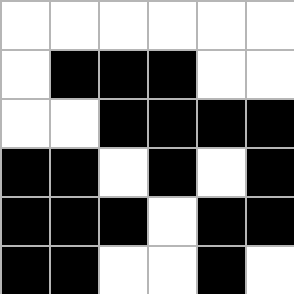[["white", "white", "white", "white", "white", "white"], ["white", "black", "black", "black", "white", "white"], ["white", "white", "black", "black", "black", "black"], ["black", "black", "white", "black", "white", "black"], ["black", "black", "black", "white", "black", "black"], ["black", "black", "white", "white", "black", "white"]]